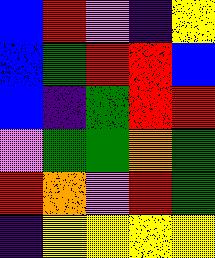[["blue", "red", "violet", "indigo", "yellow"], ["blue", "green", "red", "red", "blue"], ["blue", "indigo", "green", "red", "red"], ["violet", "green", "green", "orange", "green"], ["red", "orange", "violet", "red", "green"], ["indigo", "yellow", "yellow", "yellow", "yellow"]]